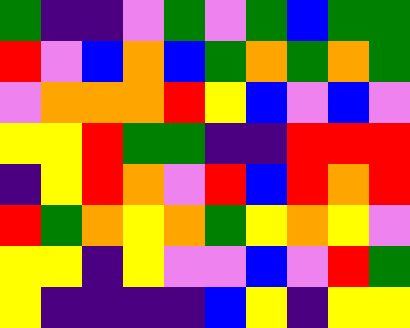[["green", "indigo", "indigo", "violet", "green", "violet", "green", "blue", "green", "green"], ["red", "violet", "blue", "orange", "blue", "green", "orange", "green", "orange", "green"], ["violet", "orange", "orange", "orange", "red", "yellow", "blue", "violet", "blue", "violet"], ["yellow", "yellow", "red", "green", "green", "indigo", "indigo", "red", "red", "red"], ["indigo", "yellow", "red", "orange", "violet", "red", "blue", "red", "orange", "red"], ["red", "green", "orange", "yellow", "orange", "green", "yellow", "orange", "yellow", "violet"], ["yellow", "yellow", "indigo", "yellow", "violet", "violet", "blue", "violet", "red", "green"], ["yellow", "indigo", "indigo", "indigo", "indigo", "blue", "yellow", "indigo", "yellow", "yellow"]]